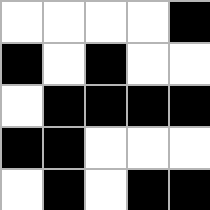[["white", "white", "white", "white", "black"], ["black", "white", "black", "white", "white"], ["white", "black", "black", "black", "black"], ["black", "black", "white", "white", "white"], ["white", "black", "white", "black", "black"]]